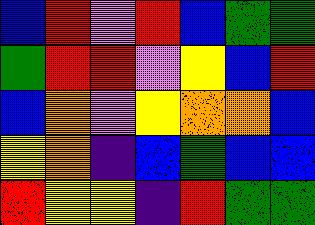[["blue", "red", "violet", "red", "blue", "green", "green"], ["green", "red", "red", "violet", "yellow", "blue", "red"], ["blue", "orange", "violet", "yellow", "orange", "orange", "blue"], ["yellow", "orange", "indigo", "blue", "green", "blue", "blue"], ["red", "yellow", "yellow", "indigo", "red", "green", "green"]]